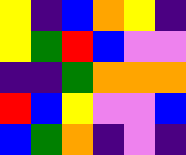[["yellow", "indigo", "blue", "orange", "yellow", "indigo"], ["yellow", "green", "red", "blue", "violet", "violet"], ["indigo", "indigo", "green", "orange", "orange", "orange"], ["red", "blue", "yellow", "violet", "violet", "blue"], ["blue", "green", "orange", "indigo", "violet", "indigo"]]